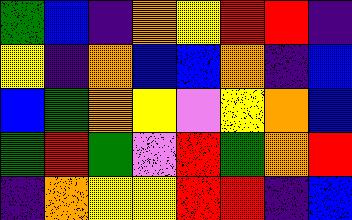[["green", "blue", "indigo", "orange", "yellow", "red", "red", "indigo"], ["yellow", "indigo", "orange", "blue", "blue", "orange", "indigo", "blue"], ["blue", "green", "orange", "yellow", "violet", "yellow", "orange", "blue"], ["green", "red", "green", "violet", "red", "green", "orange", "red"], ["indigo", "orange", "yellow", "yellow", "red", "red", "indigo", "blue"]]